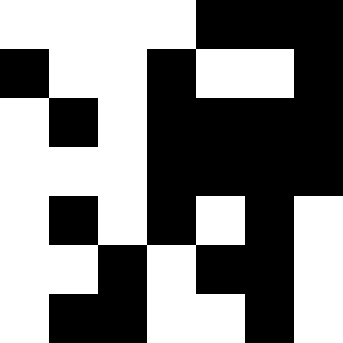[["white", "white", "white", "white", "black", "black", "black"], ["black", "white", "white", "black", "white", "white", "black"], ["white", "black", "white", "black", "black", "black", "black"], ["white", "white", "white", "black", "black", "black", "black"], ["white", "black", "white", "black", "white", "black", "white"], ["white", "white", "black", "white", "black", "black", "white"], ["white", "black", "black", "white", "white", "black", "white"]]